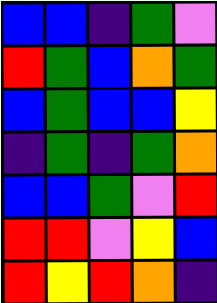[["blue", "blue", "indigo", "green", "violet"], ["red", "green", "blue", "orange", "green"], ["blue", "green", "blue", "blue", "yellow"], ["indigo", "green", "indigo", "green", "orange"], ["blue", "blue", "green", "violet", "red"], ["red", "red", "violet", "yellow", "blue"], ["red", "yellow", "red", "orange", "indigo"]]